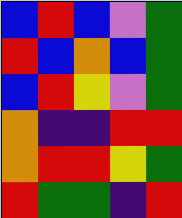[["blue", "red", "blue", "violet", "green"], ["red", "blue", "orange", "blue", "green"], ["blue", "red", "yellow", "violet", "green"], ["orange", "indigo", "indigo", "red", "red"], ["orange", "red", "red", "yellow", "green"], ["red", "green", "green", "indigo", "red"]]